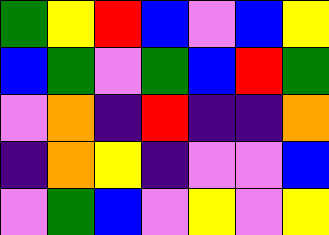[["green", "yellow", "red", "blue", "violet", "blue", "yellow"], ["blue", "green", "violet", "green", "blue", "red", "green"], ["violet", "orange", "indigo", "red", "indigo", "indigo", "orange"], ["indigo", "orange", "yellow", "indigo", "violet", "violet", "blue"], ["violet", "green", "blue", "violet", "yellow", "violet", "yellow"]]